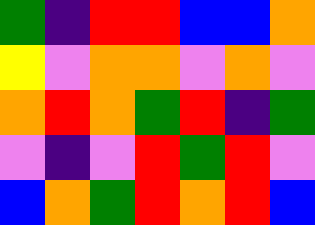[["green", "indigo", "red", "red", "blue", "blue", "orange"], ["yellow", "violet", "orange", "orange", "violet", "orange", "violet"], ["orange", "red", "orange", "green", "red", "indigo", "green"], ["violet", "indigo", "violet", "red", "green", "red", "violet"], ["blue", "orange", "green", "red", "orange", "red", "blue"]]